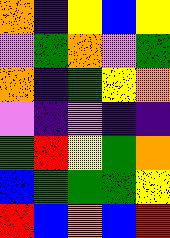[["orange", "indigo", "yellow", "blue", "yellow"], ["violet", "green", "orange", "violet", "green"], ["orange", "indigo", "green", "yellow", "orange"], ["violet", "indigo", "violet", "indigo", "indigo"], ["green", "red", "yellow", "green", "orange"], ["blue", "green", "green", "green", "yellow"], ["red", "blue", "orange", "blue", "red"]]